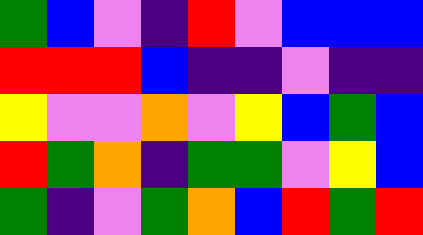[["green", "blue", "violet", "indigo", "red", "violet", "blue", "blue", "blue"], ["red", "red", "red", "blue", "indigo", "indigo", "violet", "indigo", "indigo"], ["yellow", "violet", "violet", "orange", "violet", "yellow", "blue", "green", "blue"], ["red", "green", "orange", "indigo", "green", "green", "violet", "yellow", "blue"], ["green", "indigo", "violet", "green", "orange", "blue", "red", "green", "red"]]